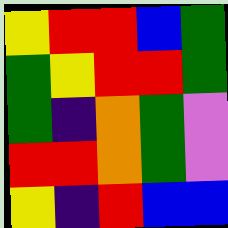[["yellow", "red", "red", "blue", "green"], ["green", "yellow", "red", "red", "green"], ["green", "indigo", "orange", "green", "violet"], ["red", "red", "orange", "green", "violet"], ["yellow", "indigo", "red", "blue", "blue"]]